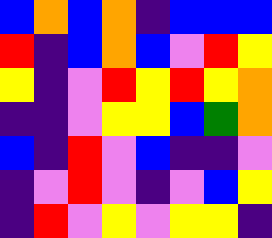[["blue", "orange", "blue", "orange", "indigo", "blue", "blue", "blue"], ["red", "indigo", "blue", "orange", "blue", "violet", "red", "yellow"], ["yellow", "indigo", "violet", "red", "yellow", "red", "yellow", "orange"], ["indigo", "indigo", "violet", "yellow", "yellow", "blue", "green", "orange"], ["blue", "indigo", "red", "violet", "blue", "indigo", "indigo", "violet"], ["indigo", "violet", "red", "violet", "indigo", "violet", "blue", "yellow"], ["indigo", "red", "violet", "yellow", "violet", "yellow", "yellow", "indigo"]]